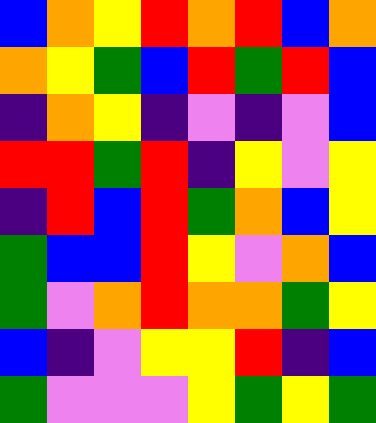[["blue", "orange", "yellow", "red", "orange", "red", "blue", "orange"], ["orange", "yellow", "green", "blue", "red", "green", "red", "blue"], ["indigo", "orange", "yellow", "indigo", "violet", "indigo", "violet", "blue"], ["red", "red", "green", "red", "indigo", "yellow", "violet", "yellow"], ["indigo", "red", "blue", "red", "green", "orange", "blue", "yellow"], ["green", "blue", "blue", "red", "yellow", "violet", "orange", "blue"], ["green", "violet", "orange", "red", "orange", "orange", "green", "yellow"], ["blue", "indigo", "violet", "yellow", "yellow", "red", "indigo", "blue"], ["green", "violet", "violet", "violet", "yellow", "green", "yellow", "green"]]